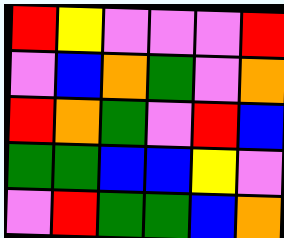[["red", "yellow", "violet", "violet", "violet", "red"], ["violet", "blue", "orange", "green", "violet", "orange"], ["red", "orange", "green", "violet", "red", "blue"], ["green", "green", "blue", "blue", "yellow", "violet"], ["violet", "red", "green", "green", "blue", "orange"]]